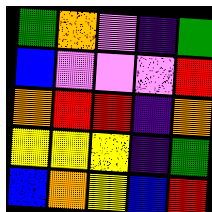[["green", "orange", "violet", "indigo", "green"], ["blue", "violet", "violet", "violet", "red"], ["orange", "red", "red", "indigo", "orange"], ["yellow", "yellow", "yellow", "indigo", "green"], ["blue", "orange", "yellow", "blue", "red"]]